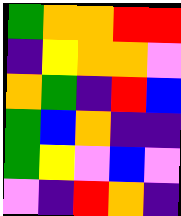[["green", "orange", "orange", "red", "red"], ["indigo", "yellow", "orange", "orange", "violet"], ["orange", "green", "indigo", "red", "blue"], ["green", "blue", "orange", "indigo", "indigo"], ["green", "yellow", "violet", "blue", "violet"], ["violet", "indigo", "red", "orange", "indigo"]]